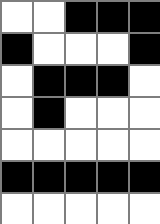[["white", "white", "black", "black", "black"], ["black", "white", "white", "white", "black"], ["white", "black", "black", "black", "white"], ["white", "black", "white", "white", "white"], ["white", "white", "white", "white", "white"], ["black", "black", "black", "black", "black"], ["white", "white", "white", "white", "white"]]